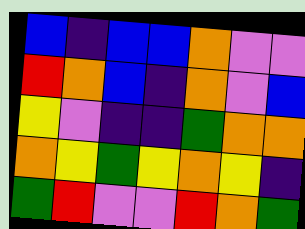[["blue", "indigo", "blue", "blue", "orange", "violet", "violet"], ["red", "orange", "blue", "indigo", "orange", "violet", "blue"], ["yellow", "violet", "indigo", "indigo", "green", "orange", "orange"], ["orange", "yellow", "green", "yellow", "orange", "yellow", "indigo"], ["green", "red", "violet", "violet", "red", "orange", "green"]]